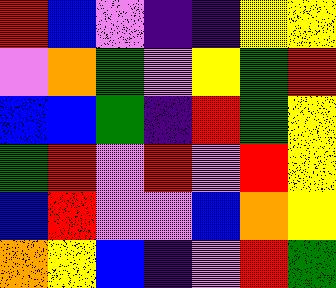[["red", "blue", "violet", "indigo", "indigo", "yellow", "yellow"], ["violet", "orange", "green", "violet", "yellow", "green", "red"], ["blue", "blue", "green", "indigo", "red", "green", "yellow"], ["green", "red", "violet", "red", "violet", "red", "yellow"], ["blue", "red", "violet", "violet", "blue", "orange", "yellow"], ["orange", "yellow", "blue", "indigo", "violet", "red", "green"]]